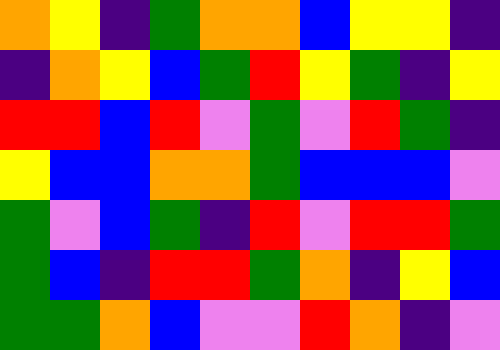[["orange", "yellow", "indigo", "green", "orange", "orange", "blue", "yellow", "yellow", "indigo"], ["indigo", "orange", "yellow", "blue", "green", "red", "yellow", "green", "indigo", "yellow"], ["red", "red", "blue", "red", "violet", "green", "violet", "red", "green", "indigo"], ["yellow", "blue", "blue", "orange", "orange", "green", "blue", "blue", "blue", "violet"], ["green", "violet", "blue", "green", "indigo", "red", "violet", "red", "red", "green"], ["green", "blue", "indigo", "red", "red", "green", "orange", "indigo", "yellow", "blue"], ["green", "green", "orange", "blue", "violet", "violet", "red", "orange", "indigo", "violet"]]